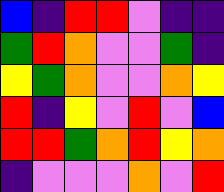[["blue", "indigo", "red", "red", "violet", "indigo", "indigo"], ["green", "red", "orange", "violet", "violet", "green", "indigo"], ["yellow", "green", "orange", "violet", "violet", "orange", "yellow"], ["red", "indigo", "yellow", "violet", "red", "violet", "blue"], ["red", "red", "green", "orange", "red", "yellow", "orange"], ["indigo", "violet", "violet", "violet", "orange", "violet", "red"]]